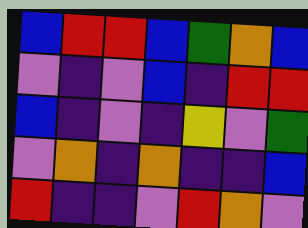[["blue", "red", "red", "blue", "green", "orange", "blue"], ["violet", "indigo", "violet", "blue", "indigo", "red", "red"], ["blue", "indigo", "violet", "indigo", "yellow", "violet", "green"], ["violet", "orange", "indigo", "orange", "indigo", "indigo", "blue"], ["red", "indigo", "indigo", "violet", "red", "orange", "violet"]]